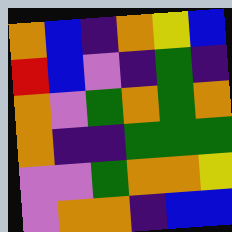[["orange", "blue", "indigo", "orange", "yellow", "blue"], ["red", "blue", "violet", "indigo", "green", "indigo"], ["orange", "violet", "green", "orange", "green", "orange"], ["orange", "indigo", "indigo", "green", "green", "green"], ["violet", "violet", "green", "orange", "orange", "yellow"], ["violet", "orange", "orange", "indigo", "blue", "blue"]]